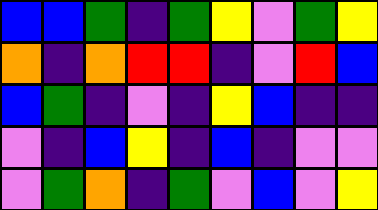[["blue", "blue", "green", "indigo", "green", "yellow", "violet", "green", "yellow"], ["orange", "indigo", "orange", "red", "red", "indigo", "violet", "red", "blue"], ["blue", "green", "indigo", "violet", "indigo", "yellow", "blue", "indigo", "indigo"], ["violet", "indigo", "blue", "yellow", "indigo", "blue", "indigo", "violet", "violet"], ["violet", "green", "orange", "indigo", "green", "violet", "blue", "violet", "yellow"]]